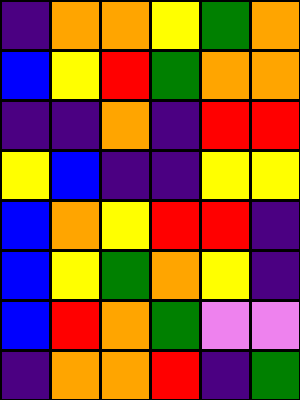[["indigo", "orange", "orange", "yellow", "green", "orange"], ["blue", "yellow", "red", "green", "orange", "orange"], ["indigo", "indigo", "orange", "indigo", "red", "red"], ["yellow", "blue", "indigo", "indigo", "yellow", "yellow"], ["blue", "orange", "yellow", "red", "red", "indigo"], ["blue", "yellow", "green", "orange", "yellow", "indigo"], ["blue", "red", "orange", "green", "violet", "violet"], ["indigo", "orange", "orange", "red", "indigo", "green"]]